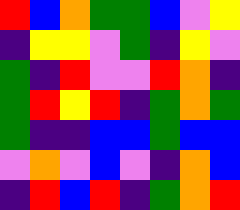[["red", "blue", "orange", "green", "green", "blue", "violet", "yellow"], ["indigo", "yellow", "yellow", "violet", "green", "indigo", "yellow", "violet"], ["green", "indigo", "red", "violet", "violet", "red", "orange", "indigo"], ["green", "red", "yellow", "red", "indigo", "green", "orange", "green"], ["green", "indigo", "indigo", "blue", "blue", "green", "blue", "blue"], ["violet", "orange", "violet", "blue", "violet", "indigo", "orange", "blue"], ["indigo", "red", "blue", "red", "indigo", "green", "orange", "red"]]